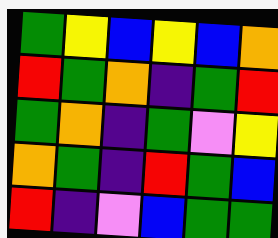[["green", "yellow", "blue", "yellow", "blue", "orange"], ["red", "green", "orange", "indigo", "green", "red"], ["green", "orange", "indigo", "green", "violet", "yellow"], ["orange", "green", "indigo", "red", "green", "blue"], ["red", "indigo", "violet", "blue", "green", "green"]]